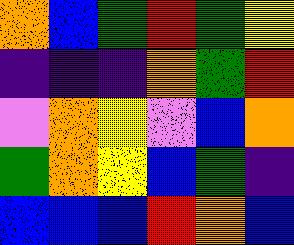[["orange", "blue", "green", "red", "green", "yellow"], ["indigo", "indigo", "indigo", "orange", "green", "red"], ["violet", "orange", "yellow", "violet", "blue", "orange"], ["green", "orange", "yellow", "blue", "green", "indigo"], ["blue", "blue", "blue", "red", "orange", "blue"]]